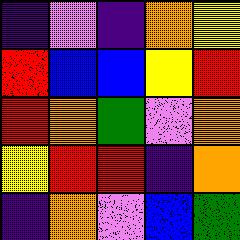[["indigo", "violet", "indigo", "orange", "yellow"], ["red", "blue", "blue", "yellow", "red"], ["red", "orange", "green", "violet", "orange"], ["yellow", "red", "red", "indigo", "orange"], ["indigo", "orange", "violet", "blue", "green"]]